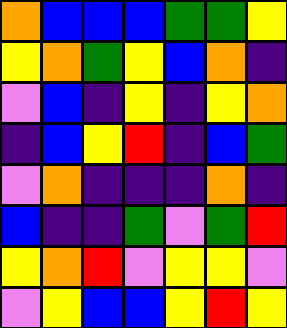[["orange", "blue", "blue", "blue", "green", "green", "yellow"], ["yellow", "orange", "green", "yellow", "blue", "orange", "indigo"], ["violet", "blue", "indigo", "yellow", "indigo", "yellow", "orange"], ["indigo", "blue", "yellow", "red", "indigo", "blue", "green"], ["violet", "orange", "indigo", "indigo", "indigo", "orange", "indigo"], ["blue", "indigo", "indigo", "green", "violet", "green", "red"], ["yellow", "orange", "red", "violet", "yellow", "yellow", "violet"], ["violet", "yellow", "blue", "blue", "yellow", "red", "yellow"]]